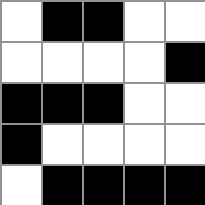[["white", "black", "black", "white", "white"], ["white", "white", "white", "white", "black"], ["black", "black", "black", "white", "white"], ["black", "white", "white", "white", "white"], ["white", "black", "black", "black", "black"]]